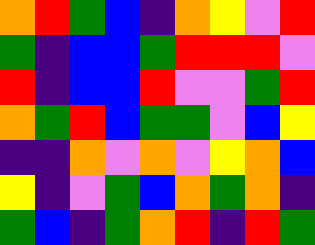[["orange", "red", "green", "blue", "indigo", "orange", "yellow", "violet", "red"], ["green", "indigo", "blue", "blue", "green", "red", "red", "red", "violet"], ["red", "indigo", "blue", "blue", "red", "violet", "violet", "green", "red"], ["orange", "green", "red", "blue", "green", "green", "violet", "blue", "yellow"], ["indigo", "indigo", "orange", "violet", "orange", "violet", "yellow", "orange", "blue"], ["yellow", "indigo", "violet", "green", "blue", "orange", "green", "orange", "indigo"], ["green", "blue", "indigo", "green", "orange", "red", "indigo", "red", "green"]]